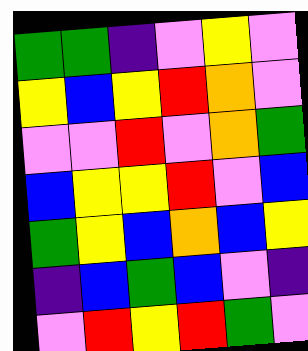[["green", "green", "indigo", "violet", "yellow", "violet"], ["yellow", "blue", "yellow", "red", "orange", "violet"], ["violet", "violet", "red", "violet", "orange", "green"], ["blue", "yellow", "yellow", "red", "violet", "blue"], ["green", "yellow", "blue", "orange", "blue", "yellow"], ["indigo", "blue", "green", "blue", "violet", "indigo"], ["violet", "red", "yellow", "red", "green", "violet"]]